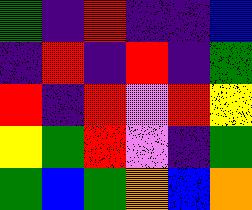[["green", "indigo", "red", "indigo", "indigo", "blue"], ["indigo", "red", "indigo", "red", "indigo", "green"], ["red", "indigo", "red", "violet", "red", "yellow"], ["yellow", "green", "red", "violet", "indigo", "green"], ["green", "blue", "green", "orange", "blue", "orange"]]